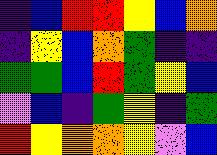[["indigo", "blue", "red", "red", "yellow", "blue", "orange"], ["indigo", "yellow", "blue", "orange", "green", "indigo", "indigo"], ["green", "green", "blue", "red", "green", "yellow", "blue"], ["violet", "blue", "indigo", "green", "yellow", "indigo", "green"], ["red", "yellow", "orange", "orange", "yellow", "violet", "blue"]]